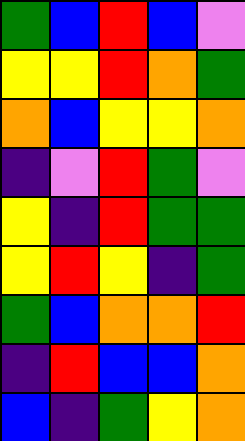[["green", "blue", "red", "blue", "violet"], ["yellow", "yellow", "red", "orange", "green"], ["orange", "blue", "yellow", "yellow", "orange"], ["indigo", "violet", "red", "green", "violet"], ["yellow", "indigo", "red", "green", "green"], ["yellow", "red", "yellow", "indigo", "green"], ["green", "blue", "orange", "orange", "red"], ["indigo", "red", "blue", "blue", "orange"], ["blue", "indigo", "green", "yellow", "orange"]]